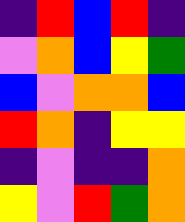[["indigo", "red", "blue", "red", "indigo"], ["violet", "orange", "blue", "yellow", "green"], ["blue", "violet", "orange", "orange", "blue"], ["red", "orange", "indigo", "yellow", "yellow"], ["indigo", "violet", "indigo", "indigo", "orange"], ["yellow", "violet", "red", "green", "orange"]]